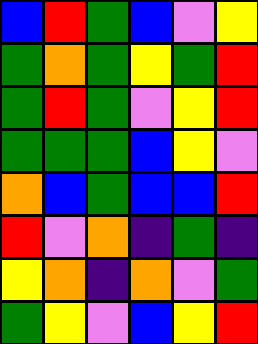[["blue", "red", "green", "blue", "violet", "yellow"], ["green", "orange", "green", "yellow", "green", "red"], ["green", "red", "green", "violet", "yellow", "red"], ["green", "green", "green", "blue", "yellow", "violet"], ["orange", "blue", "green", "blue", "blue", "red"], ["red", "violet", "orange", "indigo", "green", "indigo"], ["yellow", "orange", "indigo", "orange", "violet", "green"], ["green", "yellow", "violet", "blue", "yellow", "red"]]